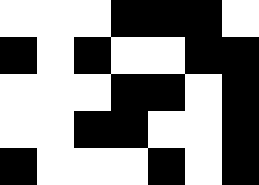[["white", "white", "white", "black", "black", "black", "white"], ["black", "white", "black", "white", "white", "black", "black"], ["white", "white", "white", "black", "black", "white", "black"], ["white", "white", "black", "black", "white", "white", "black"], ["black", "white", "white", "white", "black", "white", "black"]]